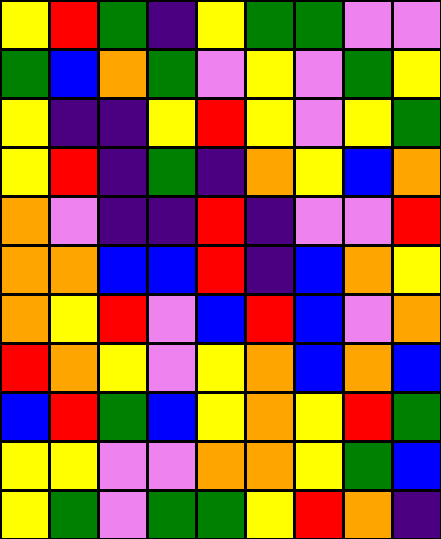[["yellow", "red", "green", "indigo", "yellow", "green", "green", "violet", "violet"], ["green", "blue", "orange", "green", "violet", "yellow", "violet", "green", "yellow"], ["yellow", "indigo", "indigo", "yellow", "red", "yellow", "violet", "yellow", "green"], ["yellow", "red", "indigo", "green", "indigo", "orange", "yellow", "blue", "orange"], ["orange", "violet", "indigo", "indigo", "red", "indigo", "violet", "violet", "red"], ["orange", "orange", "blue", "blue", "red", "indigo", "blue", "orange", "yellow"], ["orange", "yellow", "red", "violet", "blue", "red", "blue", "violet", "orange"], ["red", "orange", "yellow", "violet", "yellow", "orange", "blue", "orange", "blue"], ["blue", "red", "green", "blue", "yellow", "orange", "yellow", "red", "green"], ["yellow", "yellow", "violet", "violet", "orange", "orange", "yellow", "green", "blue"], ["yellow", "green", "violet", "green", "green", "yellow", "red", "orange", "indigo"]]